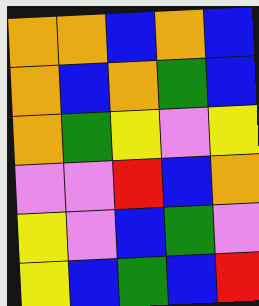[["orange", "orange", "blue", "orange", "blue"], ["orange", "blue", "orange", "green", "blue"], ["orange", "green", "yellow", "violet", "yellow"], ["violet", "violet", "red", "blue", "orange"], ["yellow", "violet", "blue", "green", "violet"], ["yellow", "blue", "green", "blue", "red"]]